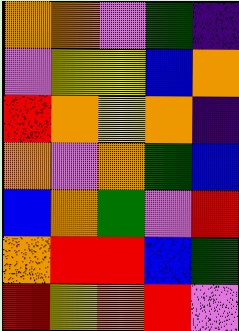[["orange", "orange", "violet", "green", "indigo"], ["violet", "yellow", "yellow", "blue", "orange"], ["red", "orange", "yellow", "orange", "indigo"], ["orange", "violet", "orange", "green", "blue"], ["blue", "orange", "green", "violet", "red"], ["orange", "red", "red", "blue", "green"], ["red", "yellow", "orange", "red", "violet"]]